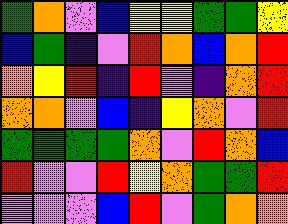[["green", "orange", "violet", "blue", "yellow", "yellow", "green", "green", "yellow"], ["blue", "green", "indigo", "violet", "red", "orange", "blue", "orange", "red"], ["orange", "yellow", "red", "indigo", "red", "violet", "indigo", "orange", "red"], ["orange", "orange", "violet", "blue", "indigo", "yellow", "orange", "violet", "red"], ["green", "green", "green", "green", "orange", "violet", "red", "orange", "blue"], ["red", "violet", "violet", "red", "yellow", "orange", "green", "green", "red"], ["violet", "violet", "violet", "blue", "red", "violet", "green", "orange", "orange"]]